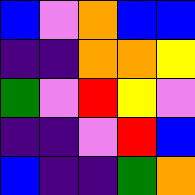[["blue", "violet", "orange", "blue", "blue"], ["indigo", "indigo", "orange", "orange", "yellow"], ["green", "violet", "red", "yellow", "violet"], ["indigo", "indigo", "violet", "red", "blue"], ["blue", "indigo", "indigo", "green", "orange"]]